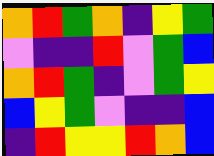[["orange", "red", "green", "orange", "indigo", "yellow", "green"], ["violet", "indigo", "indigo", "red", "violet", "green", "blue"], ["orange", "red", "green", "indigo", "violet", "green", "yellow"], ["blue", "yellow", "green", "violet", "indigo", "indigo", "blue"], ["indigo", "red", "yellow", "yellow", "red", "orange", "blue"]]